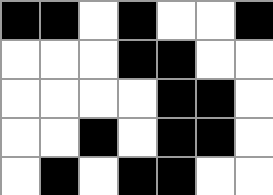[["black", "black", "white", "black", "white", "white", "black"], ["white", "white", "white", "black", "black", "white", "white"], ["white", "white", "white", "white", "black", "black", "white"], ["white", "white", "black", "white", "black", "black", "white"], ["white", "black", "white", "black", "black", "white", "white"]]